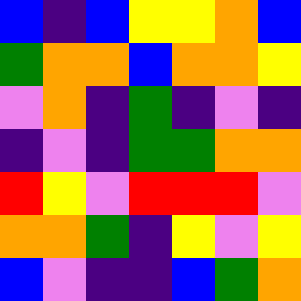[["blue", "indigo", "blue", "yellow", "yellow", "orange", "blue"], ["green", "orange", "orange", "blue", "orange", "orange", "yellow"], ["violet", "orange", "indigo", "green", "indigo", "violet", "indigo"], ["indigo", "violet", "indigo", "green", "green", "orange", "orange"], ["red", "yellow", "violet", "red", "red", "red", "violet"], ["orange", "orange", "green", "indigo", "yellow", "violet", "yellow"], ["blue", "violet", "indigo", "indigo", "blue", "green", "orange"]]